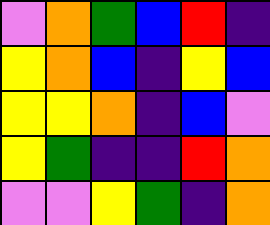[["violet", "orange", "green", "blue", "red", "indigo"], ["yellow", "orange", "blue", "indigo", "yellow", "blue"], ["yellow", "yellow", "orange", "indigo", "blue", "violet"], ["yellow", "green", "indigo", "indigo", "red", "orange"], ["violet", "violet", "yellow", "green", "indigo", "orange"]]